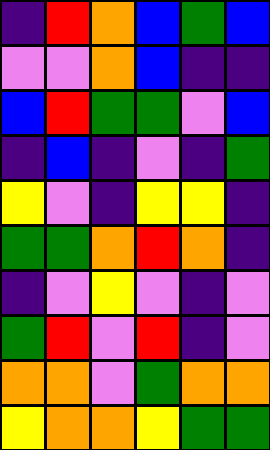[["indigo", "red", "orange", "blue", "green", "blue"], ["violet", "violet", "orange", "blue", "indigo", "indigo"], ["blue", "red", "green", "green", "violet", "blue"], ["indigo", "blue", "indigo", "violet", "indigo", "green"], ["yellow", "violet", "indigo", "yellow", "yellow", "indigo"], ["green", "green", "orange", "red", "orange", "indigo"], ["indigo", "violet", "yellow", "violet", "indigo", "violet"], ["green", "red", "violet", "red", "indigo", "violet"], ["orange", "orange", "violet", "green", "orange", "orange"], ["yellow", "orange", "orange", "yellow", "green", "green"]]